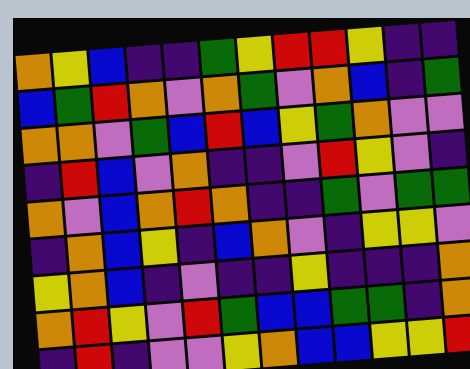[["orange", "yellow", "blue", "indigo", "indigo", "green", "yellow", "red", "red", "yellow", "indigo", "indigo"], ["blue", "green", "red", "orange", "violet", "orange", "green", "violet", "orange", "blue", "indigo", "green"], ["orange", "orange", "violet", "green", "blue", "red", "blue", "yellow", "green", "orange", "violet", "violet"], ["indigo", "red", "blue", "violet", "orange", "indigo", "indigo", "violet", "red", "yellow", "violet", "indigo"], ["orange", "violet", "blue", "orange", "red", "orange", "indigo", "indigo", "green", "violet", "green", "green"], ["indigo", "orange", "blue", "yellow", "indigo", "blue", "orange", "violet", "indigo", "yellow", "yellow", "violet"], ["yellow", "orange", "blue", "indigo", "violet", "indigo", "indigo", "yellow", "indigo", "indigo", "indigo", "orange"], ["orange", "red", "yellow", "violet", "red", "green", "blue", "blue", "green", "green", "indigo", "orange"], ["indigo", "red", "indigo", "violet", "violet", "yellow", "orange", "blue", "blue", "yellow", "yellow", "red"]]